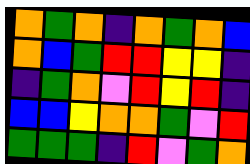[["orange", "green", "orange", "indigo", "orange", "green", "orange", "blue"], ["orange", "blue", "green", "red", "red", "yellow", "yellow", "indigo"], ["indigo", "green", "orange", "violet", "red", "yellow", "red", "indigo"], ["blue", "blue", "yellow", "orange", "orange", "green", "violet", "red"], ["green", "green", "green", "indigo", "red", "violet", "green", "orange"]]